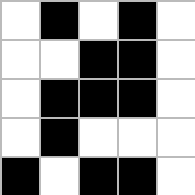[["white", "black", "white", "black", "white"], ["white", "white", "black", "black", "white"], ["white", "black", "black", "black", "white"], ["white", "black", "white", "white", "white"], ["black", "white", "black", "black", "white"]]